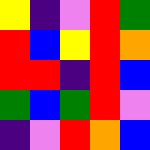[["yellow", "indigo", "violet", "red", "green"], ["red", "blue", "yellow", "red", "orange"], ["red", "red", "indigo", "red", "blue"], ["green", "blue", "green", "red", "violet"], ["indigo", "violet", "red", "orange", "blue"]]